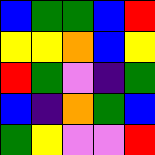[["blue", "green", "green", "blue", "red"], ["yellow", "yellow", "orange", "blue", "yellow"], ["red", "green", "violet", "indigo", "green"], ["blue", "indigo", "orange", "green", "blue"], ["green", "yellow", "violet", "violet", "red"]]